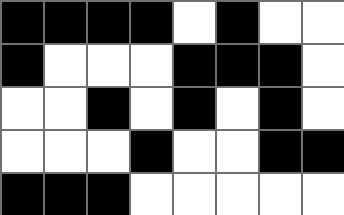[["black", "black", "black", "black", "white", "black", "white", "white"], ["black", "white", "white", "white", "black", "black", "black", "white"], ["white", "white", "black", "white", "black", "white", "black", "white"], ["white", "white", "white", "black", "white", "white", "black", "black"], ["black", "black", "black", "white", "white", "white", "white", "white"]]